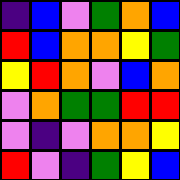[["indigo", "blue", "violet", "green", "orange", "blue"], ["red", "blue", "orange", "orange", "yellow", "green"], ["yellow", "red", "orange", "violet", "blue", "orange"], ["violet", "orange", "green", "green", "red", "red"], ["violet", "indigo", "violet", "orange", "orange", "yellow"], ["red", "violet", "indigo", "green", "yellow", "blue"]]